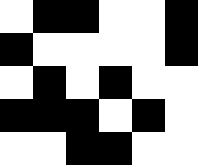[["white", "black", "black", "white", "white", "black"], ["black", "white", "white", "white", "white", "black"], ["white", "black", "white", "black", "white", "white"], ["black", "black", "black", "white", "black", "white"], ["white", "white", "black", "black", "white", "white"]]